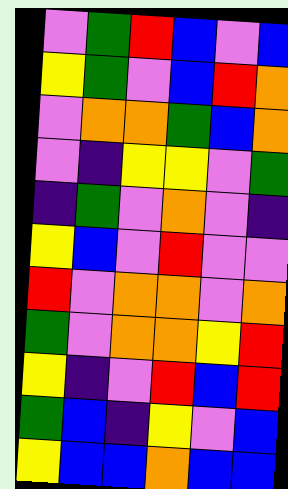[["violet", "green", "red", "blue", "violet", "blue"], ["yellow", "green", "violet", "blue", "red", "orange"], ["violet", "orange", "orange", "green", "blue", "orange"], ["violet", "indigo", "yellow", "yellow", "violet", "green"], ["indigo", "green", "violet", "orange", "violet", "indigo"], ["yellow", "blue", "violet", "red", "violet", "violet"], ["red", "violet", "orange", "orange", "violet", "orange"], ["green", "violet", "orange", "orange", "yellow", "red"], ["yellow", "indigo", "violet", "red", "blue", "red"], ["green", "blue", "indigo", "yellow", "violet", "blue"], ["yellow", "blue", "blue", "orange", "blue", "blue"]]